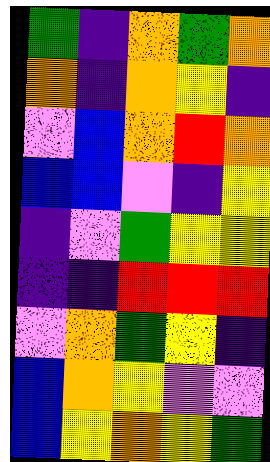[["green", "indigo", "orange", "green", "orange"], ["orange", "indigo", "orange", "yellow", "indigo"], ["violet", "blue", "orange", "red", "orange"], ["blue", "blue", "violet", "indigo", "yellow"], ["indigo", "violet", "green", "yellow", "yellow"], ["indigo", "indigo", "red", "red", "red"], ["violet", "orange", "green", "yellow", "indigo"], ["blue", "orange", "yellow", "violet", "violet"], ["blue", "yellow", "orange", "yellow", "green"]]